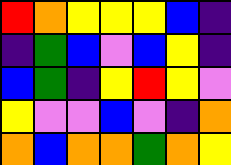[["red", "orange", "yellow", "yellow", "yellow", "blue", "indigo"], ["indigo", "green", "blue", "violet", "blue", "yellow", "indigo"], ["blue", "green", "indigo", "yellow", "red", "yellow", "violet"], ["yellow", "violet", "violet", "blue", "violet", "indigo", "orange"], ["orange", "blue", "orange", "orange", "green", "orange", "yellow"]]